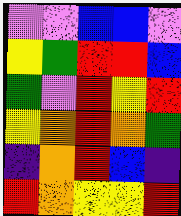[["violet", "violet", "blue", "blue", "violet"], ["yellow", "green", "red", "red", "blue"], ["green", "violet", "red", "yellow", "red"], ["yellow", "orange", "red", "orange", "green"], ["indigo", "orange", "red", "blue", "indigo"], ["red", "orange", "yellow", "yellow", "red"]]